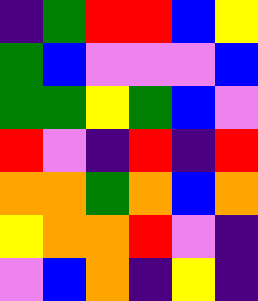[["indigo", "green", "red", "red", "blue", "yellow"], ["green", "blue", "violet", "violet", "violet", "blue"], ["green", "green", "yellow", "green", "blue", "violet"], ["red", "violet", "indigo", "red", "indigo", "red"], ["orange", "orange", "green", "orange", "blue", "orange"], ["yellow", "orange", "orange", "red", "violet", "indigo"], ["violet", "blue", "orange", "indigo", "yellow", "indigo"]]